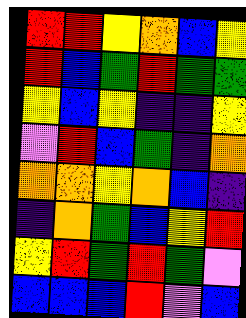[["red", "red", "yellow", "orange", "blue", "yellow"], ["red", "blue", "green", "red", "green", "green"], ["yellow", "blue", "yellow", "indigo", "indigo", "yellow"], ["violet", "red", "blue", "green", "indigo", "orange"], ["orange", "orange", "yellow", "orange", "blue", "indigo"], ["indigo", "orange", "green", "blue", "yellow", "red"], ["yellow", "red", "green", "red", "green", "violet"], ["blue", "blue", "blue", "red", "violet", "blue"]]